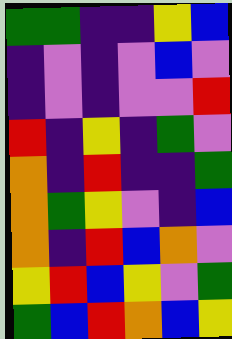[["green", "green", "indigo", "indigo", "yellow", "blue"], ["indigo", "violet", "indigo", "violet", "blue", "violet"], ["indigo", "violet", "indigo", "violet", "violet", "red"], ["red", "indigo", "yellow", "indigo", "green", "violet"], ["orange", "indigo", "red", "indigo", "indigo", "green"], ["orange", "green", "yellow", "violet", "indigo", "blue"], ["orange", "indigo", "red", "blue", "orange", "violet"], ["yellow", "red", "blue", "yellow", "violet", "green"], ["green", "blue", "red", "orange", "blue", "yellow"]]